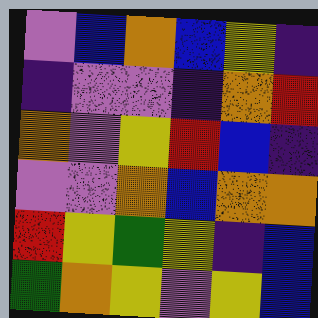[["violet", "blue", "orange", "blue", "yellow", "indigo"], ["indigo", "violet", "violet", "indigo", "orange", "red"], ["orange", "violet", "yellow", "red", "blue", "indigo"], ["violet", "violet", "orange", "blue", "orange", "orange"], ["red", "yellow", "green", "yellow", "indigo", "blue"], ["green", "orange", "yellow", "violet", "yellow", "blue"]]